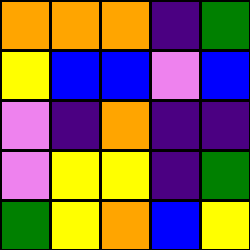[["orange", "orange", "orange", "indigo", "green"], ["yellow", "blue", "blue", "violet", "blue"], ["violet", "indigo", "orange", "indigo", "indigo"], ["violet", "yellow", "yellow", "indigo", "green"], ["green", "yellow", "orange", "blue", "yellow"]]